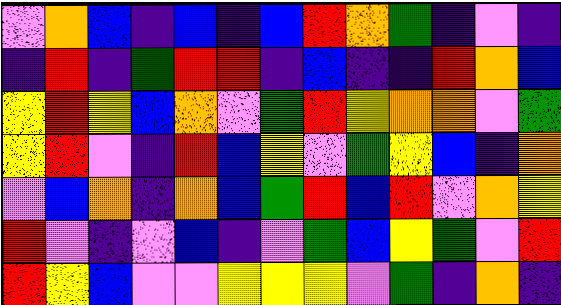[["violet", "orange", "blue", "indigo", "blue", "indigo", "blue", "red", "orange", "green", "indigo", "violet", "indigo"], ["indigo", "red", "indigo", "green", "red", "red", "indigo", "blue", "indigo", "indigo", "red", "orange", "blue"], ["yellow", "red", "yellow", "blue", "orange", "violet", "green", "red", "yellow", "orange", "orange", "violet", "green"], ["yellow", "red", "violet", "indigo", "red", "blue", "yellow", "violet", "green", "yellow", "blue", "indigo", "orange"], ["violet", "blue", "orange", "indigo", "orange", "blue", "green", "red", "blue", "red", "violet", "orange", "yellow"], ["red", "violet", "indigo", "violet", "blue", "indigo", "violet", "green", "blue", "yellow", "green", "violet", "red"], ["red", "yellow", "blue", "violet", "violet", "yellow", "yellow", "yellow", "violet", "green", "indigo", "orange", "indigo"]]